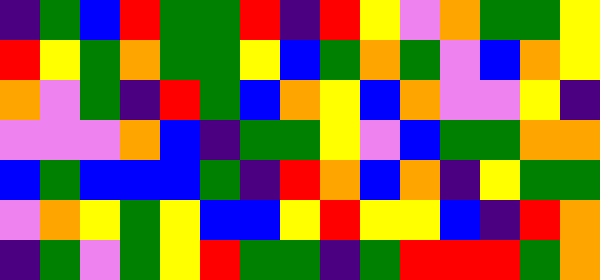[["indigo", "green", "blue", "red", "green", "green", "red", "indigo", "red", "yellow", "violet", "orange", "green", "green", "yellow"], ["red", "yellow", "green", "orange", "green", "green", "yellow", "blue", "green", "orange", "green", "violet", "blue", "orange", "yellow"], ["orange", "violet", "green", "indigo", "red", "green", "blue", "orange", "yellow", "blue", "orange", "violet", "violet", "yellow", "indigo"], ["violet", "violet", "violet", "orange", "blue", "indigo", "green", "green", "yellow", "violet", "blue", "green", "green", "orange", "orange"], ["blue", "green", "blue", "blue", "blue", "green", "indigo", "red", "orange", "blue", "orange", "indigo", "yellow", "green", "green"], ["violet", "orange", "yellow", "green", "yellow", "blue", "blue", "yellow", "red", "yellow", "yellow", "blue", "indigo", "red", "orange"], ["indigo", "green", "violet", "green", "yellow", "red", "green", "green", "indigo", "green", "red", "red", "red", "green", "orange"]]